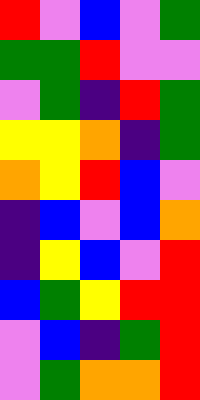[["red", "violet", "blue", "violet", "green"], ["green", "green", "red", "violet", "violet"], ["violet", "green", "indigo", "red", "green"], ["yellow", "yellow", "orange", "indigo", "green"], ["orange", "yellow", "red", "blue", "violet"], ["indigo", "blue", "violet", "blue", "orange"], ["indigo", "yellow", "blue", "violet", "red"], ["blue", "green", "yellow", "red", "red"], ["violet", "blue", "indigo", "green", "red"], ["violet", "green", "orange", "orange", "red"]]